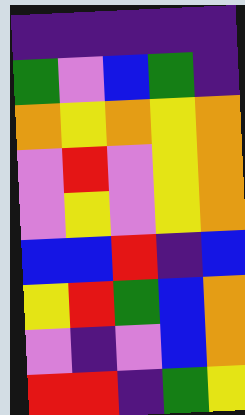[["indigo", "indigo", "indigo", "indigo", "indigo"], ["green", "violet", "blue", "green", "indigo"], ["orange", "yellow", "orange", "yellow", "orange"], ["violet", "red", "violet", "yellow", "orange"], ["violet", "yellow", "violet", "yellow", "orange"], ["blue", "blue", "red", "indigo", "blue"], ["yellow", "red", "green", "blue", "orange"], ["violet", "indigo", "violet", "blue", "orange"], ["red", "red", "indigo", "green", "yellow"]]